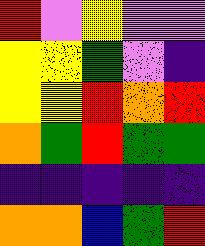[["red", "violet", "yellow", "violet", "violet"], ["yellow", "yellow", "green", "violet", "indigo"], ["yellow", "yellow", "red", "orange", "red"], ["orange", "green", "red", "green", "green"], ["indigo", "indigo", "indigo", "indigo", "indigo"], ["orange", "orange", "blue", "green", "red"]]